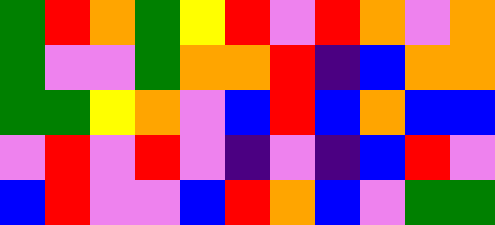[["green", "red", "orange", "green", "yellow", "red", "violet", "red", "orange", "violet", "orange"], ["green", "violet", "violet", "green", "orange", "orange", "red", "indigo", "blue", "orange", "orange"], ["green", "green", "yellow", "orange", "violet", "blue", "red", "blue", "orange", "blue", "blue"], ["violet", "red", "violet", "red", "violet", "indigo", "violet", "indigo", "blue", "red", "violet"], ["blue", "red", "violet", "violet", "blue", "red", "orange", "blue", "violet", "green", "green"]]